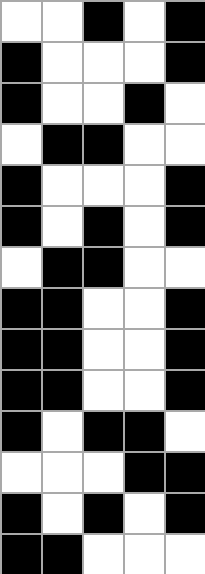[["white", "white", "black", "white", "black"], ["black", "white", "white", "white", "black"], ["black", "white", "white", "black", "white"], ["white", "black", "black", "white", "white"], ["black", "white", "white", "white", "black"], ["black", "white", "black", "white", "black"], ["white", "black", "black", "white", "white"], ["black", "black", "white", "white", "black"], ["black", "black", "white", "white", "black"], ["black", "black", "white", "white", "black"], ["black", "white", "black", "black", "white"], ["white", "white", "white", "black", "black"], ["black", "white", "black", "white", "black"], ["black", "black", "white", "white", "white"]]